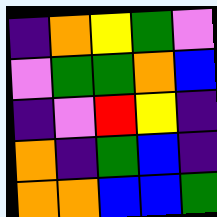[["indigo", "orange", "yellow", "green", "violet"], ["violet", "green", "green", "orange", "blue"], ["indigo", "violet", "red", "yellow", "indigo"], ["orange", "indigo", "green", "blue", "indigo"], ["orange", "orange", "blue", "blue", "green"]]